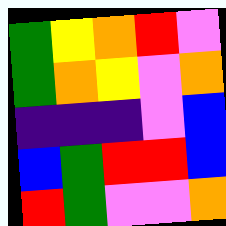[["green", "yellow", "orange", "red", "violet"], ["green", "orange", "yellow", "violet", "orange"], ["indigo", "indigo", "indigo", "violet", "blue"], ["blue", "green", "red", "red", "blue"], ["red", "green", "violet", "violet", "orange"]]